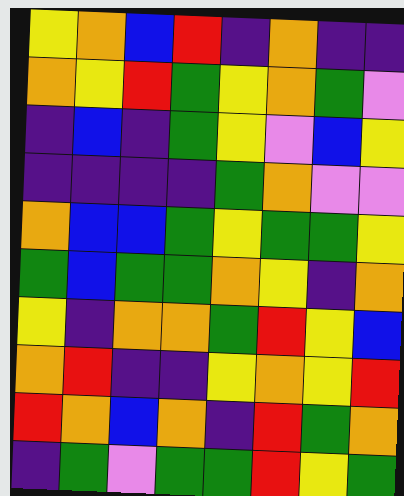[["yellow", "orange", "blue", "red", "indigo", "orange", "indigo", "indigo"], ["orange", "yellow", "red", "green", "yellow", "orange", "green", "violet"], ["indigo", "blue", "indigo", "green", "yellow", "violet", "blue", "yellow"], ["indigo", "indigo", "indigo", "indigo", "green", "orange", "violet", "violet"], ["orange", "blue", "blue", "green", "yellow", "green", "green", "yellow"], ["green", "blue", "green", "green", "orange", "yellow", "indigo", "orange"], ["yellow", "indigo", "orange", "orange", "green", "red", "yellow", "blue"], ["orange", "red", "indigo", "indigo", "yellow", "orange", "yellow", "red"], ["red", "orange", "blue", "orange", "indigo", "red", "green", "orange"], ["indigo", "green", "violet", "green", "green", "red", "yellow", "green"]]